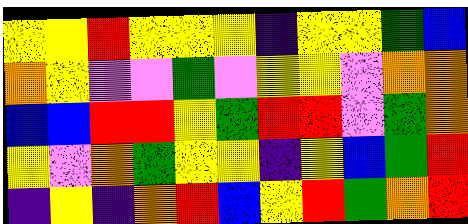[["yellow", "yellow", "red", "yellow", "yellow", "yellow", "indigo", "yellow", "yellow", "green", "blue"], ["orange", "yellow", "violet", "violet", "green", "violet", "yellow", "yellow", "violet", "orange", "orange"], ["blue", "blue", "red", "red", "yellow", "green", "red", "red", "violet", "green", "orange"], ["yellow", "violet", "orange", "green", "yellow", "yellow", "indigo", "yellow", "blue", "green", "red"], ["indigo", "yellow", "indigo", "orange", "red", "blue", "yellow", "red", "green", "orange", "red"]]